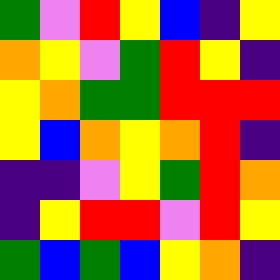[["green", "violet", "red", "yellow", "blue", "indigo", "yellow"], ["orange", "yellow", "violet", "green", "red", "yellow", "indigo"], ["yellow", "orange", "green", "green", "red", "red", "red"], ["yellow", "blue", "orange", "yellow", "orange", "red", "indigo"], ["indigo", "indigo", "violet", "yellow", "green", "red", "orange"], ["indigo", "yellow", "red", "red", "violet", "red", "yellow"], ["green", "blue", "green", "blue", "yellow", "orange", "indigo"]]